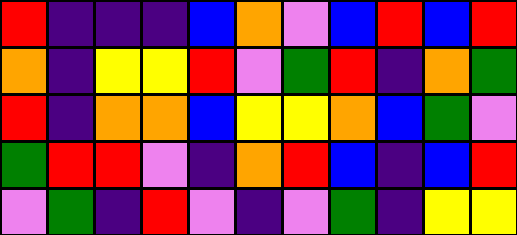[["red", "indigo", "indigo", "indigo", "blue", "orange", "violet", "blue", "red", "blue", "red"], ["orange", "indigo", "yellow", "yellow", "red", "violet", "green", "red", "indigo", "orange", "green"], ["red", "indigo", "orange", "orange", "blue", "yellow", "yellow", "orange", "blue", "green", "violet"], ["green", "red", "red", "violet", "indigo", "orange", "red", "blue", "indigo", "blue", "red"], ["violet", "green", "indigo", "red", "violet", "indigo", "violet", "green", "indigo", "yellow", "yellow"]]